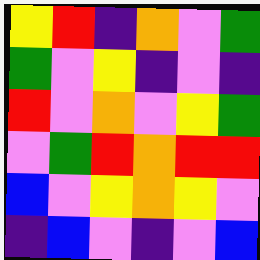[["yellow", "red", "indigo", "orange", "violet", "green"], ["green", "violet", "yellow", "indigo", "violet", "indigo"], ["red", "violet", "orange", "violet", "yellow", "green"], ["violet", "green", "red", "orange", "red", "red"], ["blue", "violet", "yellow", "orange", "yellow", "violet"], ["indigo", "blue", "violet", "indigo", "violet", "blue"]]